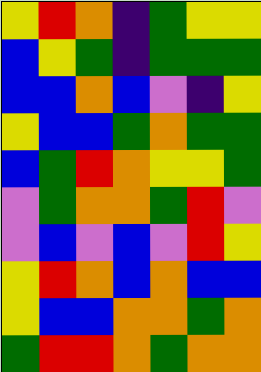[["yellow", "red", "orange", "indigo", "green", "yellow", "yellow"], ["blue", "yellow", "green", "indigo", "green", "green", "green"], ["blue", "blue", "orange", "blue", "violet", "indigo", "yellow"], ["yellow", "blue", "blue", "green", "orange", "green", "green"], ["blue", "green", "red", "orange", "yellow", "yellow", "green"], ["violet", "green", "orange", "orange", "green", "red", "violet"], ["violet", "blue", "violet", "blue", "violet", "red", "yellow"], ["yellow", "red", "orange", "blue", "orange", "blue", "blue"], ["yellow", "blue", "blue", "orange", "orange", "green", "orange"], ["green", "red", "red", "orange", "green", "orange", "orange"]]